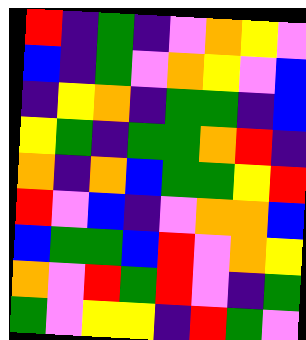[["red", "indigo", "green", "indigo", "violet", "orange", "yellow", "violet"], ["blue", "indigo", "green", "violet", "orange", "yellow", "violet", "blue"], ["indigo", "yellow", "orange", "indigo", "green", "green", "indigo", "blue"], ["yellow", "green", "indigo", "green", "green", "orange", "red", "indigo"], ["orange", "indigo", "orange", "blue", "green", "green", "yellow", "red"], ["red", "violet", "blue", "indigo", "violet", "orange", "orange", "blue"], ["blue", "green", "green", "blue", "red", "violet", "orange", "yellow"], ["orange", "violet", "red", "green", "red", "violet", "indigo", "green"], ["green", "violet", "yellow", "yellow", "indigo", "red", "green", "violet"]]